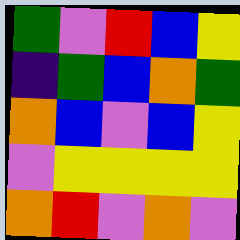[["green", "violet", "red", "blue", "yellow"], ["indigo", "green", "blue", "orange", "green"], ["orange", "blue", "violet", "blue", "yellow"], ["violet", "yellow", "yellow", "yellow", "yellow"], ["orange", "red", "violet", "orange", "violet"]]